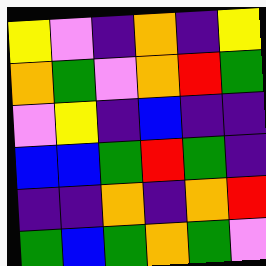[["yellow", "violet", "indigo", "orange", "indigo", "yellow"], ["orange", "green", "violet", "orange", "red", "green"], ["violet", "yellow", "indigo", "blue", "indigo", "indigo"], ["blue", "blue", "green", "red", "green", "indigo"], ["indigo", "indigo", "orange", "indigo", "orange", "red"], ["green", "blue", "green", "orange", "green", "violet"]]